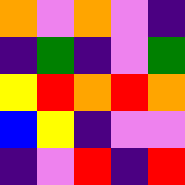[["orange", "violet", "orange", "violet", "indigo"], ["indigo", "green", "indigo", "violet", "green"], ["yellow", "red", "orange", "red", "orange"], ["blue", "yellow", "indigo", "violet", "violet"], ["indigo", "violet", "red", "indigo", "red"]]